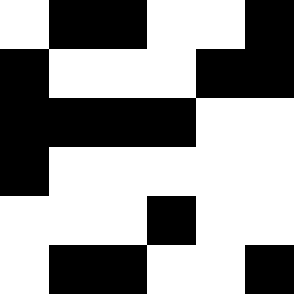[["white", "black", "black", "white", "white", "black"], ["black", "white", "white", "white", "black", "black"], ["black", "black", "black", "black", "white", "white"], ["black", "white", "white", "white", "white", "white"], ["white", "white", "white", "black", "white", "white"], ["white", "black", "black", "white", "white", "black"]]